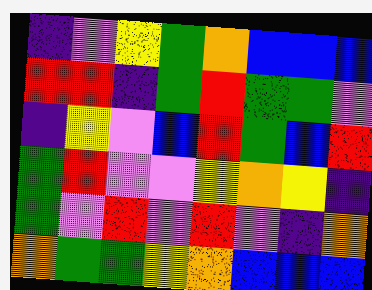[["indigo", "violet", "yellow", "green", "orange", "blue", "blue", "blue"], ["red", "red", "indigo", "green", "red", "green", "green", "violet"], ["indigo", "yellow", "violet", "blue", "red", "green", "blue", "red"], ["green", "red", "violet", "violet", "yellow", "orange", "yellow", "indigo"], ["green", "violet", "red", "violet", "red", "violet", "indigo", "orange"], ["orange", "green", "green", "yellow", "orange", "blue", "blue", "blue"]]